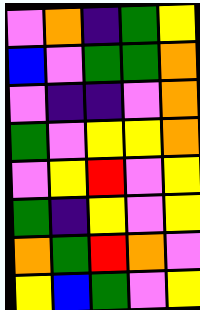[["violet", "orange", "indigo", "green", "yellow"], ["blue", "violet", "green", "green", "orange"], ["violet", "indigo", "indigo", "violet", "orange"], ["green", "violet", "yellow", "yellow", "orange"], ["violet", "yellow", "red", "violet", "yellow"], ["green", "indigo", "yellow", "violet", "yellow"], ["orange", "green", "red", "orange", "violet"], ["yellow", "blue", "green", "violet", "yellow"]]